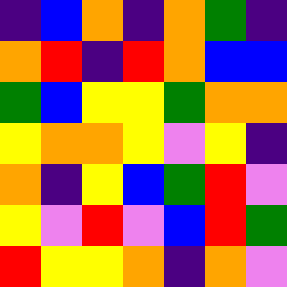[["indigo", "blue", "orange", "indigo", "orange", "green", "indigo"], ["orange", "red", "indigo", "red", "orange", "blue", "blue"], ["green", "blue", "yellow", "yellow", "green", "orange", "orange"], ["yellow", "orange", "orange", "yellow", "violet", "yellow", "indigo"], ["orange", "indigo", "yellow", "blue", "green", "red", "violet"], ["yellow", "violet", "red", "violet", "blue", "red", "green"], ["red", "yellow", "yellow", "orange", "indigo", "orange", "violet"]]